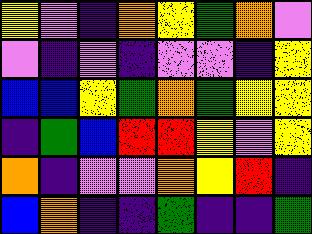[["yellow", "violet", "indigo", "orange", "yellow", "green", "orange", "violet"], ["violet", "indigo", "violet", "indigo", "violet", "violet", "indigo", "yellow"], ["blue", "blue", "yellow", "green", "orange", "green", "yellow", "yellow"], ["indigo", "green", "blue", "red", "red", "yellow", "violet", "yellow"], ["orange", "indigo", "violet", "violet", "orange", "yellow", "red", "indigo"], ["blue", "orange", "indigo", "indigo", "green", "indigo", "indigo", "green"]]